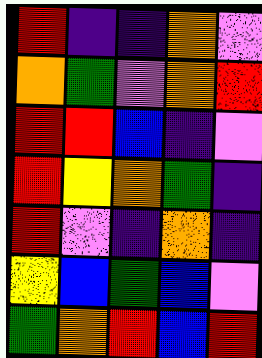[["red", "indigo", "indigo", "orange", "violet"], ["orange", "green", "violet", "orange", "red"], ["red", "red", "blue", "indigo", "violet"], ["red", "yellow", "orange", "green", "indigo"], ["red", "violet", "indigo", "orange", "indigo"], ["yellow", "blue", "green", "blue", "violet"], ["green", "orange", "red", "blue", "red"]]